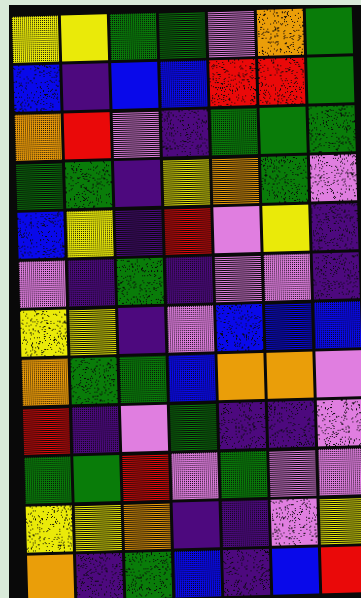[["yellow", "yellow", "green", "green", "violet", "orange", "green"], ["blue", "indigo", "blue", "blue", "red", "red", "green"], ["orange", "red", "violet", "indigo", "green", "green", "green"], ["green", "green", "indigo", "yellow", "orange", "green", "violet"], ["blue", "yellow", "indigo", "red", "violet", "yellow", "indigo"], ["violet", "indigo", "green", "indigo", "violet", "violet", "indigo"], ["yellow", "yellow", "indigo", "violet", "blue", "blue", "blue"], ["orange", "green", "green", "blue", "orange", "orange", "violet"], ["red", "indigo", "violet", "green", "indigo", "indigo", "violet"], ["green", "green", "red", "violet", "green", "violet", "violet"], ["yellow", "yellow", "orange", "indigo", "indigo", "violet", "yellow"], ["orange", "indigo", "green", "blue", "indigo", "blue", "red"]]